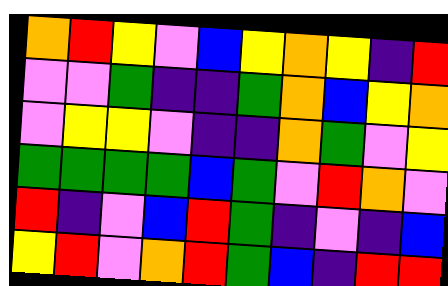[["orange", "red", "yellow", "violet", "blue", "yellow", "orange", "yellow", "indigo", "red"], ["violet", "violet", "green", "indigo", "indigo", "green", "orange", "blue", "yellow", "orange"], ["violet", "yellow", "yellow", "violet", "indigo", "indigo", "orange", "green", "violet", "yellow"], ["green", "green", "green", "green", "blue", "green", "violet", "red", "orange", "violet"], ["red", "indigo", "violet", "blue", "red", "green", "indigo", "violet", "indigo", "blue"], ["yellow", "red", "violet", "orange", "red", "green", "blue", "indigo", "red", "red"]]